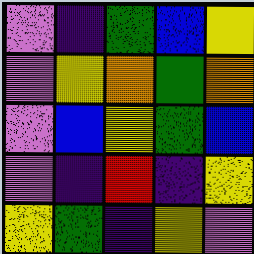[["violet", "indigo", "green", "blue", "yellow"], ["violet", "yellow", "orange", "green", "orange"], ["violet", "blue", "yellow", "green", "blue"], ["violet", "indigo", "red", "indigo", "yellow"], ["yellow", "green", "indigo", "yellow", "violet"]]